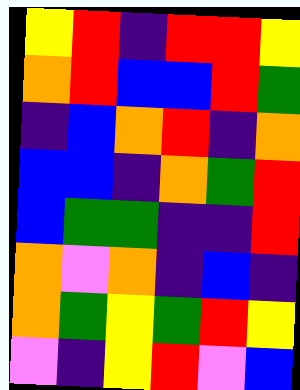[["yellow", "red", "indigo", "red", "red", "yellow"], ["orange", "red", "blue", "blue", "red", "green"], ["indigo", "blue", "orange", "red", "indigo", "orange"], ["blue", "blue", "indigo", "orange", "green", "red"], ["blue", "green", "green", "indigo", "indigo", "red"], ["orange", "violet", "orange", "indigo", "blue", "indigo"], ["orange", "green", "yellow", "green", "red", "yellow"], ["violet", "indigo", "yellow", "red", "violet", "blue"]]